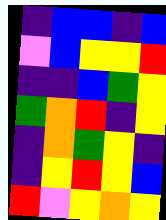[["indigo", "blue", "blue", "indigo", "blue"], ["violet", "blue", "yellow", "yellow", "red"], ["indigo", "indigo", "blue", "green", "yellow"], ["green", "orange", "red", "indigo", "yellow"], ["indigo", "orange", "green", "yellow", "indigo"], ["indigo", "yellow", "red", "yellow", "blue"], ["red", "violet", "yellow", "orange", "yellow"]]